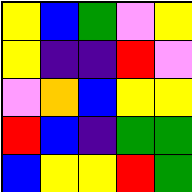[["yellow", "blue", "green", "violet", "yellow"], ["yellow", "indigo", "indigo", "red", "violet"], ["violet", "orange", "blue", "yellow", "yellow"], ["red", "blue", "indigo", "green", "green"], ["blue", "yellow", "yellow", "red", "green"]]